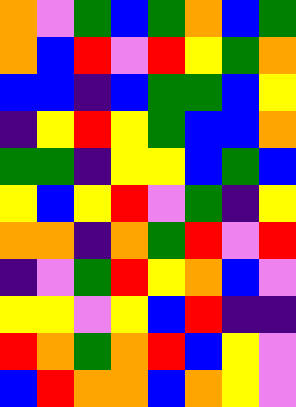[["orange", "violet", "green", "blue", "green", "orange", "blue", "green"], ["orange", "blue", "red", "violet", "red", "yellow", "green", "orange"], ["blue", "blue", "indigo", "blue", "green", "green", "blue", "yellow"], ["indigo", "yellow", "red", "yellow", "green", "blue", "blue", "orange"], ["green", "green", "indigo", "yellow", "yellow", "blue", "green", "blue"], ["yellow", "blue", "yellow", "red", "violet", "green", "indigo", "yellow"], ["orange", "orange", "indigo", "orange", "green", "red", "violet", "red"], ["indigo", "violet", "green", "red", "yellow", "orange", "blue", "violet"], ["yellow", "yellow", "violet", "yellow", "blue", "red", "indigo", "indigo"], ["red", "orange", "green", "orange", "red", "blue", "yellow", "violet"], ["blue", "red", "orange", "orange", "blue", "orange", "yellow", "violet"]]